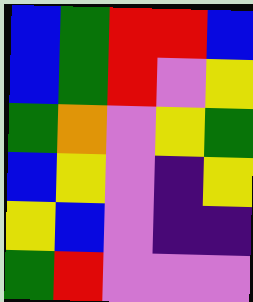[["blue", "green", "red", "red", "blue"], ["blue", "green", "red", "violet", "yellow"], ["green", "orange", "violet", "yellow", "green"], ["blue", "yellow", "violet", "indigo", "yellow"], ["yellow", "blue", "violet", "indigo", "indigo"], ["green", "red", "violet", "violet", "violet"]]